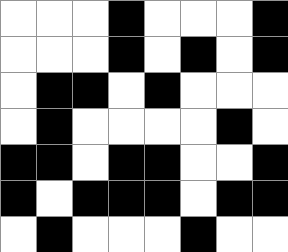[["white", "white", "white", "black", "white", "white", "white", "black"], ["white", "white", "white", "black", "white", "black", "white", "black"], ["white", "black", "black", "white", "black", "white", "white", "white"], ["white", "black", "white", "white", "white", "white", "black", "white"], ["black", "black", "white", "black", "black", "white", "white", "black"], ["black", "white", "black", "black", "black", "white", "black", "black"], ["white", "black", "white", "white", "white", "black", "white", "white"]]